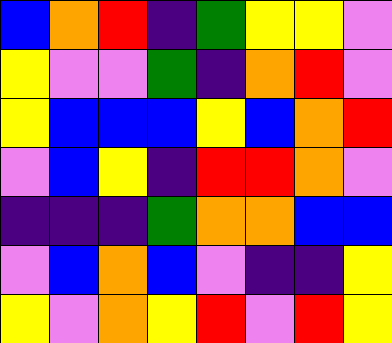[["blue", "orange", "red", "indigo", "green", "yellow", "yellow", "violet"], ["yellow", "violet", "violet", "green", "indigo", "orange", "red", "violet"], ["yellow", "blue", "blue", "blue", "yellow", "blue", "orange", "red"], ["violet", "blue", "yellow", "indigo", "red", "red", "orange", "violet"], ["indigo", "indigo", "indigo", "green", "orange", "orange", "blue", "blue"], ["violet", "blue", "orange", "blue", "violet", "indigo", "indigo", "yellow"], ["yellow", "violet", "orange", "yellow", "red", "violet", "red", "yellow"]]